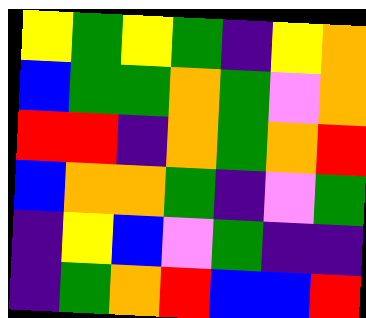[["yellow", "green", "yellow", "green", "indigo", "yellow", "orange"], ["blue", "green", "green", "orange", "green", "violet", "orange"], ["red", "red", "indigo", "orange", "green", "orange", "red"], ["blue", "orange", "orange", "green", "indigo", "violet", "green"], ["indigo", "yellow", "blue", "violet", "green", "indigo", "indigo"], ["indigo", "green", "orange", "red", "blue", "blue", "red"]]